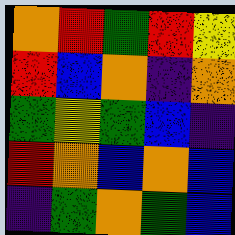[["orange", "red", "green", "red", "yellow"], ["red", "blue", "orange", "indigo", "orange"], ["green", "yellow", "green", "blue", "indigo"], ["red", "orange", "blue", "orange", "blue"], ["indigo", "green", "orange", "green", "blue"]]